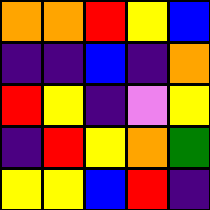[["orange", "orange", "red", "yellow", "blue"], ["indigo", "indigo", "blue", "indigo", "orange"], ["red", "yellow", "indigo", "violet", "yellow"], ["indigo", "red", "yellow", "orange", "green"], ["yellow", "yellow", "blue", "red", "indigo"]]